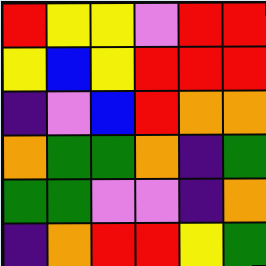[["red", "yellow", "yellow", "violet", "red", "red"], ["yellow", "blue", "yellow", "red", "red", "red"], ["indigo", "violet", "blue", "red", "orange", "orange"], ["orange", "green", "green", "orange", "indigo", "green"], ["green", "green", "violet", "violet", "indigo", "orange"], ["indigo", "orange", "red", "red", "yellow", "green"]]